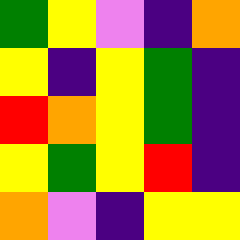[["green", "yellow", "violet", "indigo", "orange"], ["yellow", "indigo", "yellow", "green", "indigo"], ["red", "orange", "yellow", "green", "indigo"], ["yellow", "green", "yellow", "red", "indigo"], ["orange", "violet", "indigo", "yellow", "yellow"]]